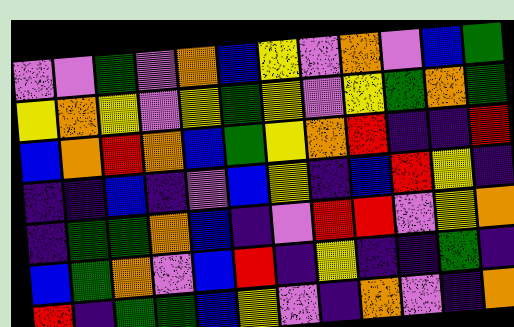[["violet", "violet", "green", "violet", "orange", "blue", "yellow", "violet", "orange", "violet", "blue", "green"], ["yellow", "orange", "yellow", "violet", "yellow", "green", "yellow", "violet", "yellow", "green", "orange", "green"], ["blue", "orange", "red", "orange", "blue", "green", "yellow", "orange", "red", "indigo", "indigo", "red"], ["indigo", "indigo", "blue", "indigo", "violet", "blue", "yellow", "indigo", "blue", "red", "yellow", "indigo"], ["indigo", "green", "green", "orange", "blue", "indigo", "violet", "red", "red", "violet", "yellow", "orange"], ["blue", "green", "orange", "violet", "blue", "red", "indigo", "yellow", "indigo", "indigo", "green", "indigo"], ["red", "indigo", "green", "green", "blue", "yellow", "violet", "indigo", "orange", "violet", "indigo", "orange"]]